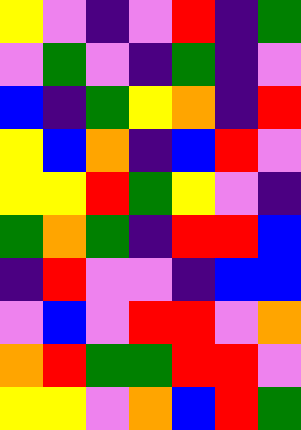[["yellow", "violet", "indigo", "violet", "red", "indigo", "green"], ["violet", "green", "violet", "indigo", "green", "indigo", "violet"], ["blue", "indigo", "green", "yellow", "orange", "indigo", "red"], ["yellow", "blue", "orange", "indigo", "blue", "red", "violet"], ["yellow", "yellow", "red", "green", "yellow", "violet", "indigo"], ["green", "orange", "green", "indigo", "red", "red", "blue"], ["indigo", "red", "violet", "violet", "indigo", "blue", "blue"], ["violet", "blue", "violet", "red", "red", "violet", "orange"], ["orange", "red", "green", "green", "red", "red", "violet"], ["yellow", "yellow", "violet", "orange", "blue", "red", "green"]]